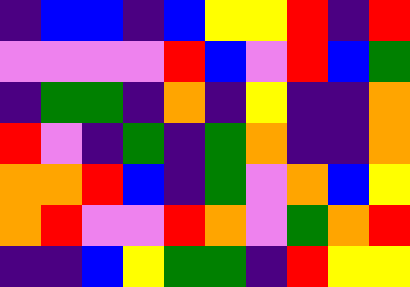[["indigo", "blue", "blue", "indigo", "blue", "yellow", "yellow", "red", "indigo", "red"], ["violet", "violet", "violet", "violet", "red", "blue", "violet", "red", "blue", "green"], ["indigo", "green", "green", "indigo", "orange", "indigo", "yellow", "indigo", "indigo", "orange"], ["red", "violet", "indigo", "green", "indigo", "green", "orange", "indigo", "indigo", "orange"], ["orange", "orange", "red", "blue", "indigo", "green", "violet", "orange", "blue", "yellow"], ["orange", "red", "violet", "violet", "red", "orange", "violet", "green", "orange", "red"], ["indigo", "indigo", "blue", "yellow", "green", "green", "indigo", "red", "yellow", "yellow"]]